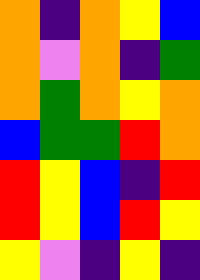[["orange", "indigo", "orange", "yellow", "blue"], ["orange", "violet", "orange", "indigo", "green"], ["orange", "green", "orange", "yellow", "orange"], ["blue", "green", "green", "red", "orange"], ["red", "yellow", "blue", "indigo", "red"], ["red", "yellow", "blue", "red", "yellow"], ["yellow", "violet", "indigo", "yellow", "indigo"]]